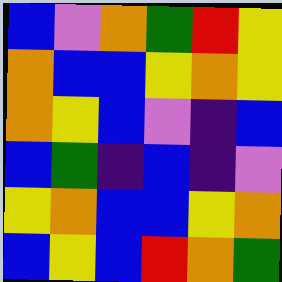[["blue", "violet", "orange", "green", "red", "yellow"], ["orange", "blue", "blue", "yellow", "orange", "yellow"], ["orange", "yellow", "blue", "violet", "indigo", "blue"], ["blue", "green", "indigo", "blue", "indigo", "violet"], ["yellow", "orange", "blue", "blue", "yellow", "orange"], ["blue", "yellow", "blue", "red", "orange", "green"]]